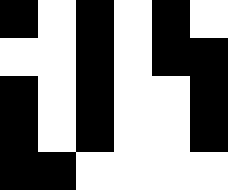[["black", "white", "black", "white", "black", "white"], ["white", "white", "black", "white", "black", "black"], ["black", "white", "black", "white", "white", "black"], ["black", "white", "black", "white", "white", "black"], ["black", "black", "white", "white", "white", "white"]]